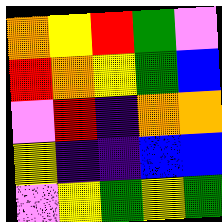[["orange", "yellow", "red", "green", "violet"], ["red", "orange", "yellow", "green", "blue"], ["violet", "red", "indigo", "orange", "orange"], ["yellow", "indigo", "indigo", "blue", "blue"], ["violet", "yellow", "green", "yellow", "green"]]